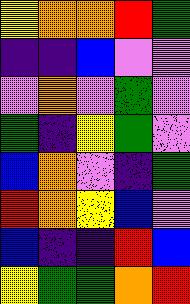[["yellow", "orange", "orange", "red", "green"], ["indigo", "indigo", "blue", "violet", "violet"], ["violet", "orange", "violet", "green", "violet"], ["green", "indigo", "yellow", "green", "violet"], ["blue", "orange", "violet", "indigo", "green"], ["red", "orange", "yellow", "blue", "violet"], ["blue", "indigo", "indigo", "red", "blue"], ["yellow", "green", "green", "orange", "red"]]